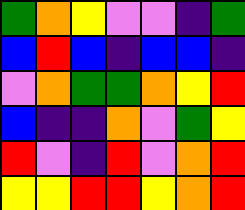[["green", "orange", "yellow", "violet", "violet", "indigo", "green"], ["blue", "red", "blue", "indigo", "blue", "blue", "indigo"], ["violet", "orange", "green", "green", "orange", "yellow", "red"], ["blue", "indigo", "indigo", "orange", "violet", "green", "yellow"], ["red", "violet", "indigo", "red", "violet", "orange", "red"], ["yellow", "yellow", "red", "red", "yellow", "orange", "red"]]